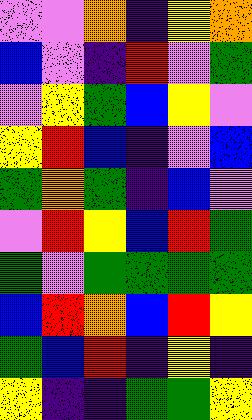[["violet", "violet", "orange", "indigo", "yellow", "orange"], ["blue", "violet", "indigo", "red", "violet", "green"], ["violet", "yellow", "green", "blue", "yellow", "violet"], ["yellow", "red", "blue", "indigo", "violet", "blue"], ["green", "orange", "green", "indigo", "blue", "violet"], ["violet", "red", "yellow", "blue", "red", "green"], ["green", "violet", "green", "green", "green", "green"], ["blue", "red", "orange", "blue", "red", "yellow"], ["green", "blue", "red", "indigo", "yellow", "indigo"], ["yellow", "indigo", "indigo", "green", "green", "yellow"]]